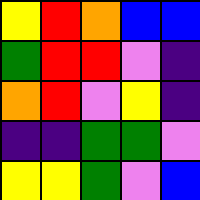[["yellow", "red", "orange", "blue", "blue"], ["green", "red", "red", "violet", "indigo"], ["orange", "red", "violet", "yellow", "indigo"], ["indigo", "indigo", "green", "green", "violet"], ["yellow", "yellow", "green", "violet", "blue"]]